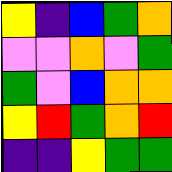[["yellow", "indigo", "blue", "green", "orange"], ["violet", "violet", "orange", "violet", "green"], ["green", "violet", "blue", "orange", "orange"], ["yellow", "red", "green", "orange", "red"], ["indigo", "indigo", "yellow", "green", "green"]]